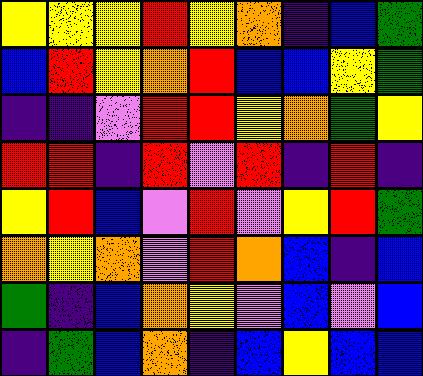[["yellow", "yellow", "yellow", "red", "yellow", "orange", "indigo", "blue", "green"], ["blue", "red", "yellow", "orange", "red", "blue", "blue", "yellow", "green"], ["indigo", "indigo", "violet", "red", "red", "yellow", "orange", "green", "yellow"], ["red", "red", "indigo", "red", "violet", "red", "indigo", "red", "indigo"], ["yellow", "red", "blue", "violet", "red", "violet", "yellow", "red", "green"], ["orange", "yellow", "orange", "violet", "red", "orange", "blue", "indigo", "blue"], ["green", "indigo", "blue", "orange", "yellow", "violet", "blue", "violet", "blue"], ["indigo", "green", "blue", "orange", "indigo", "blue", "yellow", "blue", "blue"]]